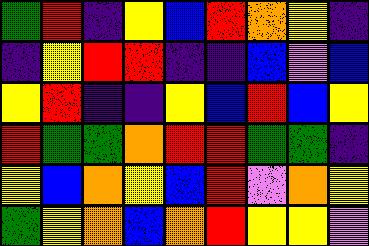[["green", "red", "indigo", "yellow", "blue", "red", "orange", "yellow", "indigo"], ["indigo", "yellow", "red", "red", "indigo", "indigo", "blue", "violet", "blue"], ["yellow", "red", "indigo", "indigo", "yellow", "blue", "red", "blue", "yellow"], ["red", "green", "green", "orange", "red", "red", "green", "green", "indigo"], ["yellow", "blue", "orange", "yellow", "blue", "red", "violet", "orange", "yellow"], ["green", "yellow", "orange", "blue", "orange", "red", "yellow", "yellow", "violet"]]